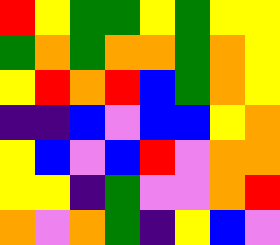[["red", "yellow", "green", "green", "yellow", "green", "yellow", "yellow"], ["green", "orange", "green", "orange", "orange", "green", "orange", "yellow"], ["yellow", "red", "orange", "red", "blue", "green", "orange", "yellow"], ["indigo", "indigo", "blue", "violet", "blue", "blue", "yellow", "orange"], ["yellow", "blue", "violet", "blue", "red", "violet", "orange", "orange"], ["yellow", "yellow", "indigo", "green", "violet", "violet", "orange", "red"], ["orange", "violet", "orange", "green", "indigo", "yellow", "blue", "violet"]]